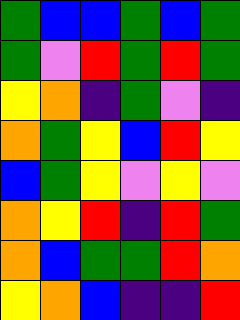[["green", "blue", "blue", "green", "blue", "green"], ["green", "violet", "red", "green", "red", "green"], ["yellow", "orange", "indigo", "green", "violet", "indigo"], ["orange", "green", "yellow", "blue", "red", "yellow"], ["blue", "green", "yellow", "violet", "yellow", "violet"], ["orange", "yellow", "red", "indigo", "red", "green"], ["orange", "blue", "green", "green", "red", "orange"], ["yellow", "orange", "blue", "indigo", "indigo", "red"]]